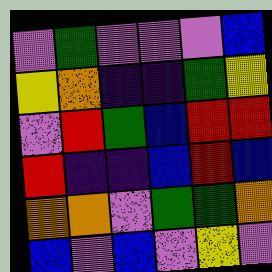[["violet", "green", "violet", "violet", "violet", "blue"], ["yellow", "orange", "indigo", "indigo", "green", "yellow"], ["violet", "red", "green", "blue", "red", "red"], ["red", "indigo", "indigo", "blue", "red", "blue"], ["orange", "orange", "violet", "green", "green", "orange"], ["blue", "violet", "blue", "violet", "yellow", "violet"]]